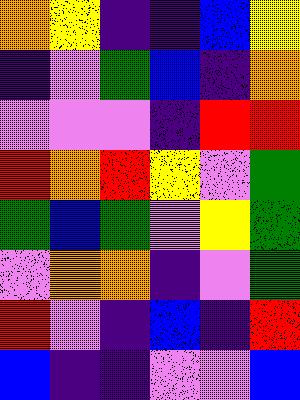[["orange", "yellow", "indigo", "indigo", "blue", "yellow"], ["indigo", "violet", "green", "blue", "indigo", "orange"], ["violet", "violet", "violet", "indigo", "red", "red"], ["red", "orange", "red", "yellow", "violet", "green"], ["green", "blue", "green", "violet", "yellow", "green"], ["violet", "orange", "orange", "indigo", "violet", "green"], ["red", "violet", "indigo", "blue", "indigo", "red"], ["blue", "indigo", "indigo", "violet", "violet", "blue"]]